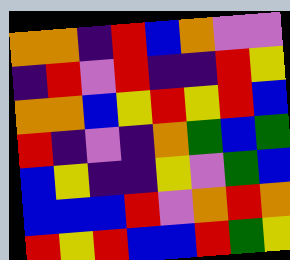[["orange", "orange", "indigo", "red", "blue", "orange", "violet", "violet"], ["indigo", "red", "violet", "red", "indigo", "indigo", "red", "yellow"], ["orange", "orange", "blue", "yellow", "red", "yellow", "red", "blue"], ["red", "indigo", "violet", "indigo", "orange", "green", "blue", "green"], ["blue", "yellow", "indigo", "indigo", "yellow", "violet", "green", "blue"], ["blue", "blue", "blue", "red", "violet", "orange", "red", "orange"], ["red", "yellow", "red", "blue", "blue", "red", "green", "yellow"]]